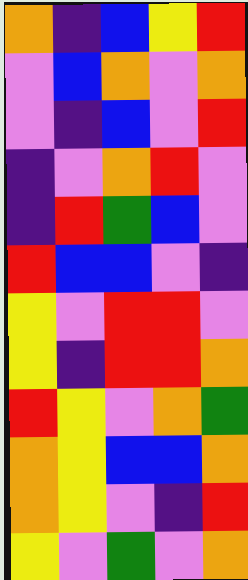[["orange", "indigo", "blue", "yellow", "red"], ["violet", "blue", "orange", "violet", "orange"], ["violet", "indigo", "blue", "violet", "red"], ["indigo", "violet", "orange", "red", "violet"], ["indigo", "red", "green", "blue", "violet"], ["red", "blue", "blue", "violet", "indigo"], ["yellow", "violet", "red", "red", "violet"], ["yellow", "indigo", "red", "red", "orange"], ["red", "yellow", "violet", "orange", "green"], ["orange", "yellow", "blue", "blue", "orange"], ["orange", "yellow", "violet", "indigo", "red"], ["yellow", "violet", "green", "violet", "orange"]]